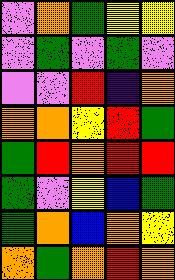[["violet", "orange", "green", "yellow", "yellow"], ["violet", "green", "violet", "green", "violet"], ["violet", "violet", "red", "indigo", "orange"], ["orange", "orange", "yellow", "red", "green"], ["green", "red", "orange", "red", "red"], ["green", "violet", "yellow", "blue", "green"], ["green", "orange", "blue", "orange", "yellow"], ["orange", "green", "orange", "red", "orange"]]